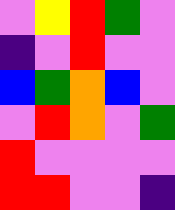[["violet", "yellow", "red", "green", "violet"], ["indigo", "violet", "red", "violet", "violet"], ["blue", "green", "orange", "blue", "violet"], ["violet", "red", "orange", "violet", "green"], ["red", "violet", "violet", "violet", "violet"], ["red", "red", "violet", "violet", "indigo"]]